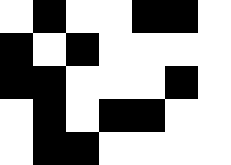[["white", "black", "white", "white", "black", "black", "white"], ["black", "white", "black", "white", "white", "white", "white"], ["black", "black", "white", "white", "white", "black", "white"], ["white", "black", "white", "black", "black", "white", "white"], ["white", "black", "black", "white", "white", "white", "white"]]